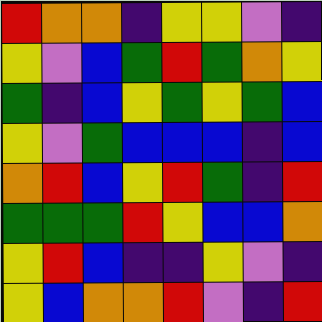[["red", "orange", "orange", "indigo", "yellow", "yellow", "violet", "indigo"], ["yellow", "violet", "blue", "green", "red", "green", "orange", "yellow"], ["green", "indigo", "blue", "yellow", "green", "yellow", "green", "blue"], ["yellow", "violet", "green", "blue", "blue", "blue", "indigo", "blue"], ["orange", "red", "blue", "yellow", "red", "green", "indigo", "red"], ["green", "green", "green", "red", "yellow", "blue", "blue", "orange"], ["yellow", "red", "blue", "indigo", "indigo", "yellow", "violet", "indigo"], ["yellow", "blue", "orange", "orange", "red", "violet", "indigo", "red"]]